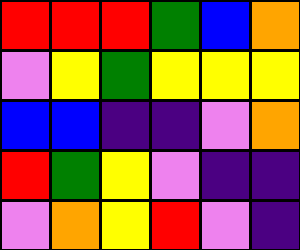[["red", "red", "red", "green", "blue", "orange"], ["violet", "yellow", "green", "yellow", "yellow", "yellow"], ["blue", "blue", "indigo", "indigo", "violet", "orange"], ["red", "green", "yellow", "violet", "indigo", "indigo"], ["violet", "orange", "yellow", "red", "violet", "indigo"]]